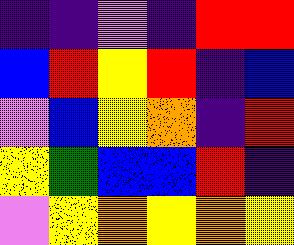[["indigo", "indigo", "violet", "indigo", "red", "red"], ["blue", "red", "yellow", "red", "indigo", "blue"], ["violet", "blue", "yellow", "orange", "indigo", "red"], ["yellow", "green", "blue", "blue", "red", "indigo"], ["violet", "yellow", "orange", "yellow", "orange", "yellow"]]